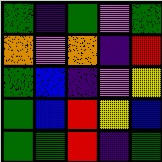[["green", "indigo", "green", "violet", "green"], ["orange", "violet", "orange", "indigo", "red"], ["green", "blue", "indigo", "violet", "yellow"], ["green", "blue", "red", "yellow", "blue"], ["green", "green", "red", "indigo", "green"]]